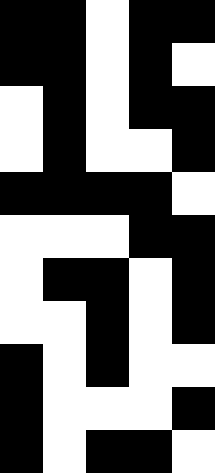[["black", "black", "white", "black", "black"], ["black", "black", "white", "black", "white"], ["white", "black", "white", "black", "black"], ["white", "black", "white", "white", "black"], ["black", "black", "black", "black", "white"], ["white", "white", "white", "black", "black"], ["white", "black", "black", "white", "black"], ["white", "white", "black", "white", "black"], ["black", "white", "black", "white", "white"], ["black", "white", "white", "white", "black"], ["black", "white", "black", "black", "white"]]